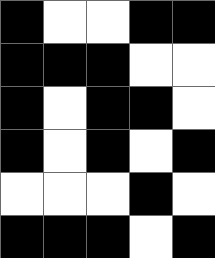[["black", "white", "white", "black", "black"], ["black", "black", "black", "white", "white"], ["black", "white", "black", "black", "white"], ["black", "white", "black", "white", "black"], ["white", "white", "white", "black", "white"], ["black", "black", "black", "white", "black"]]